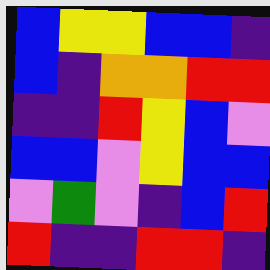[["blue", "yellow", "yellow", "blue", "blue", "indigo"], ["blue", "indigo", "orange", "orange", "red", "red"], ["indigo", "indigo", "red", "yellow", "blue", "violet"], ["blue", "blue", "violet", "yellow", "blue", "blue"], ["violet", "green", "violet", "indigo", "blue", "red"], ["red", "indigo", "indigo", "red", "red", "indigo"]]